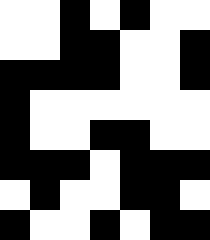[["white", "white", "black", "white", "black", "white", "white"], ["white", "white", "black", "black", "white", "white", "black"], ["black", "black", "black", "black", "white", "white", "black"], ["black", "white", "white", "white", "white", "white", "white"], ["black", "white", "white", "black", "black", "white", "white"], ["black", "black", "black", "white", "black", "black", "black"], ["white", "black", "white", "white", "black", "black", "white"], ["black", "white", "white", "black", "white", "black", "black"]]